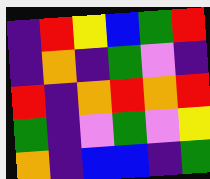[["indigo", "red", "yellow", "blue", "green", "red"], ["indigo", "orange", "indigo", "green", "violet", "indigo"], ["red", "indigo", "orange", "red", "orange", "red"], ["green", "indigo", "violet", "green", "violet", "yellow"], ["orange", "indigo", "blue", "blue", "indigo", "green"]]